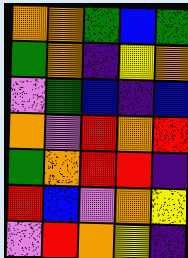[["orange", "orange", "green", "blue", "green"], ["green", "orange", "indigo", "yellow", "orange"], ["violet", "green", "blue", "indigo", "blue"], ["orange", "violet", "red", "orange", "red"], ["green", "orange", "red", "red", "indigo"], ["red", "blue", "violet", "orange", "yellow"], ["violet", "red", "orange", "yellow", "indigo"]]